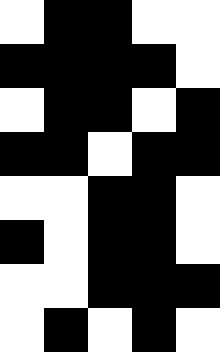[["white", "black", "black", "white", "white"], ["black", "black", "black", "black", "white"], ["white", "black", "black", "white", "black"], ["black", "black", "white", "black", "black"], ["white", "white", "black", "black", "white"], ["black", "white", "black", "black", "white"], ["white", "white", "black", "black", "black"], ["white", "black", "white", "black", "white"]]